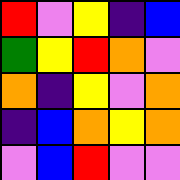[["red", "violet", "yellow", "indigo", "blue"], ["green", "yellow", "red", "orange", "violet"], ["orange", "indigo", "yellow", "violet", "orange"], ["indigo", "blue", "orange", "yellow", "orange"], ["violet", "blue", "red", "violet", "violet"]]